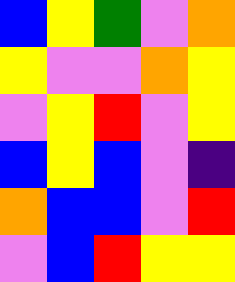[["blue", "yellow", "green", "violet", "orange"], ["yellow", "violet", "violet", "orange", "yellow"], ["violet", "yellow", "red", "violet", "yellow"], ["blue", "yellow", "blue", "violet", "indigo"], ["orange", "blue", "blue", "violet", "red"], ["violet", "blue", "red", "yellow", "yellow"]]